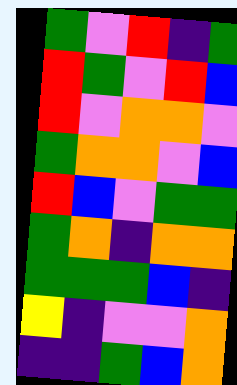[["green", "violet", "red", "indigo", "green"], ["red", "green", "violet", "red", "blue"], ["red", "violet", "orange", "orange", "violet"], ["green", "orange", "orange", "violet", "blue"], ["red", "blue", "violet", "green", "green"], ["green", "orange", "indigo", "orange", "orange"], ["green", "green", "green", "blue", "indigo"], ["yellow", "indigo", "violet", "violet", "orange"], ["indigo", "indigo", "green", "blue", "orange"]]